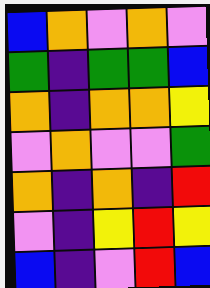[["blue", "orange", "violet", "orange", "violet"], ["green", "indigo", "green", "green", "blue"], ["orange", "indigo", "orange", "orange", "yellow"], ["violet", "orange", "violet", "violet", "green"], ["orange", "indigo", "orange", "indigo", "red"], ["violet", "indigo", "yellow", "red", "yellow"], ["blue", "indigo", "violet", "red", "blue"]]